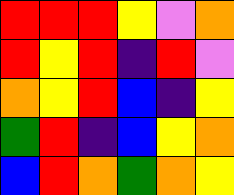[["red", "red", "red", "yellow", "violet", "orange"], ["red", "yellow", "red", "indigo", "red", "violet"], ["orange", "yellow", "red", "blue", "indigo", "yellow"], ["green", "red", "indigo", "blue", "yellow", "orange"], ["blue", "red", "orange", "green", "orange", "yellow"]]